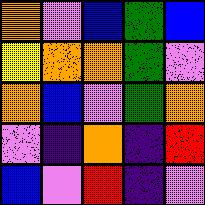[["orange", "violet", "blue", "green", "blue"], ["yellow", "orange", "orange", "green", "violet"], ["orange", "blue", "violet", "green", "orange"], ["violet", "indigo", "orange", "indigo", "red"], ["blue", "violet", "red", "indigo", "violet"]]